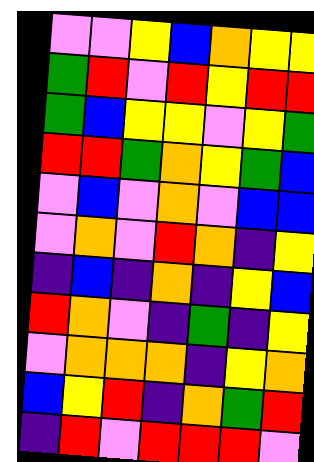[["violet", "violet", "yellow", "blue", "orange", "yellow", "yellow"], ["green", "red", "violet", "red", "yellow", "red", "red"], ["green", "blue", "yellow", "yellow", "violet", "yellow", "green"], ["red", "red", "green", "orange", "yellow", "green", "blue"], ["violet", "blue", "violet", "orange", "violet", "blue", "blue"], ["violet", "orange", "violet", "red", "orange", "indigo", "yellow"], ["indigo", "blue", "indigo", "orange", "indigo", "yellow", "blue"], ["red", "orange", "violet", "indigo", "green", "indigo", "yellow"], ["violet", "orange", "orange", "orange", "indigo", "yellow", "orange"], ["blue", "yellow", "red", "indigo", "orange", "green", "red"], ["indigo", "red", "violet", "red", "red", "red", "violet"]]